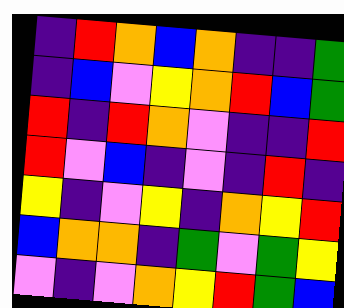[["indigo", "red", "orange", "blue", "orange", "indigo", "indigo", "green"], ["indigo", "blue", "violet", "yellow", "orange", "red", "blue", "green"], ["red", "indigo", "red", "orange", "violet", "indigo", "indigo", "red"], ["red", "violet", "blue", "indigo", "violet", "indigo", "red", "indigo"], ["yellow", "indigo", "violet", "yellow", "indigo", "orange", "yellow", "red"], ["blue", "orange", "orange", "indigo", "green", "violet", "green", "yellow"], ["violet", "indigo", "violet", "orange", "yellow", "red", "green", "blue"]]